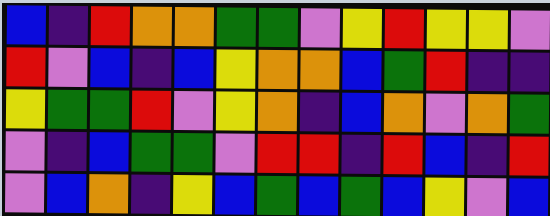[["blue", "indigo", "red", "orange", "orange", "green", "green", "violet", "yellow", "red", "yellow", "yellow", "violet"], ["red", "violet", "blue", "indigo", "blue", "yellow", "orange", "orange", "blue", "green", "red", "indigo", "indigo"], ["yellow", "green", "green", "red", "violet", "yellow", "orange", "indigo", "blue", "orange", "violet", "orange", "green"], ["violet", "indigo", "blue", "green", "green", "violet", "red", "red", "indigo", "red", "blue", "indigo", "red"], ["violet", "blue", "orange", "indigo", "yellow", "blue", "green", "blue", "green", "blue", "yellow", "violet", "blue"]]